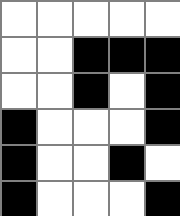[["white", "white", "white", "white", "white"], ["white", "white", "black", "black", "black"], ["white", "white", "black", "white", "black"], ["black", "white", "white", "white", "black"], ["black", "white", "white", "black", "white"], ["black", "white", "white", "white", "black"]]